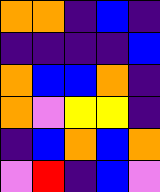[["orange", "orange", "indigo", "blue", "indigo"], ["indigo", "indigo", "indigo", "indigo", "blue"], ["orange", "blue", "blue", "orange", "indigo"], ["orange", "violet", "yellow", "yellow", "indigo"], ["indigo", "blue", "orange", "blue", "orange"], ["violet", "red", "indigo", "blue", "violet"]]